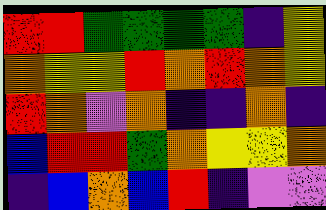[["red", "red", "green", "green", "green", "green", "indigo", "yellow"], ["orange", "yellow", "yellow", "red", "orange", "red", "orange", "yellow"], ["red", "orange", "violet", "orange", "indigo", "indigo", "orange", "indigo"], ["blue", "red", "red", "green", "orange", "yellow", "yellow", "orange"], ["indigo", "blue", "orange", "blue", "red", "indigo", "violet", "violet"]]